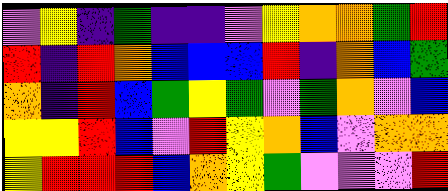[["violet", "yellow", "indigo", "green", "indigo", "indigo", "violet", "yellow", "orange", "orange", "green", "red"], ["red", "indigo", "red", "orange", "blue", "blue", "blue", "red", "indigo", "orange", "blue", "green"], ["orange", "indigo", "red", "blue", "green", "yellow", "green", "violet", "green", "orange", "violet", "blue"], ["yellow", "yellow", "red", "blue", "violet", "red", "yellow", "orange", "blue", "violet", "orange", "orange"], ["yellow", "red", "red", "red", "blue", "orange", "yellow", "green", "violet", "violet", "violet", "red"]]